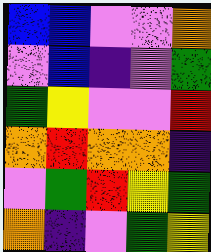[["blue", "blue", "violet", "violet", "orange"], ["violet", "blue", "indigo", "violet", "green"], ["green", "yellow", "violet", "violet", "red"], ["orange", "red", "orange", "orange", "indigo"], ["violet", "green", "red", "yellow", "green"], ["orange", "indigo", "violet", "green", "yellow"]]